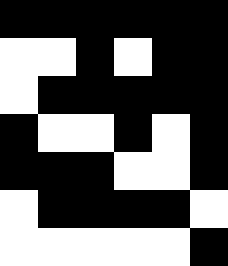[["black", "black", "black", "black", "black", "black"], ["white", "white", "black", "white", "black", "black"], ["white", "black", "black", "black", "black", "black"], ["black", "white", "white", "black", "white", "black"], ["black", "black", "black", "white", "white", "black"], ["white", "black", "black", "black", "black", "white"], ["white", "white", "white", "white", "white", "black"]]